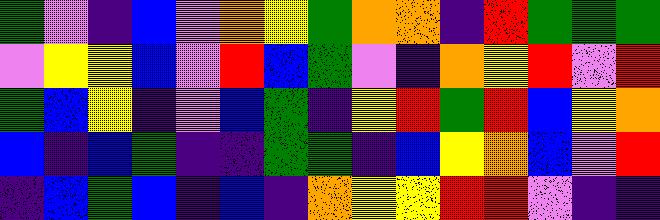[["green", "violet", "indigo", "blue", "violet", "orange", "yellow", "green", "orange", "orange", "indigo", "red", "green", "green", "green"], ["violet", "yellow", "yellow", "blue", "violet", "red", "blue", "green", "violet", "indigo", "orange", "yellow", "red", "violet", "red"], ["green", "blue", "yellow", "indigo", "violet", "blue", "green", "indigo", "yellow", "red", "green", "red", "blue", "yellow", "orange"], ["blue", "indigo", "blue", "green", "indigo", "indigo", "green", "green", "indigo", "blue", "yellow", "orange", "blue", "violet", "red"], ["indigo", "blue", "green", "blue", "indigo", "blue", "indigo", "orange", "yellow", "yellow", "red", "red", "violet", "indigo", "indigo"]]